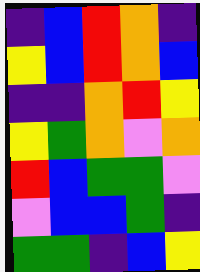[["indigo", "blue", "red", "orange", "indigo"], ["yellow", "blue", "red", "orange", "blue"], ["indigo", "indigo", "orange", "red", "yellow"], ["yellow", "green", "orange", "violet", "orange"], ["red", "blue", "green", "green", "violet"], ["violet", "blue", "blue", "green", "indigo"], ["green", "green", "indigo", "blue", "yellow"]]